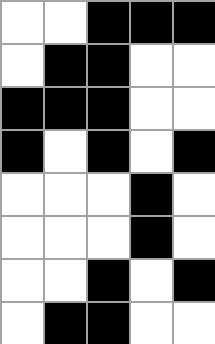[["white", "white", "black", "black", "black"], ["white", "black", "black", "white", "white"], ["black", "black", "black", "white", "white"], ["black", "white", "black", "white", "black"], ["white", "white", "white", "black", "white"], ["white", "white", "white", "black", "white"], ["white", "white", "black", "white", "black"], ["white", "black", "black", "white", "white"]]